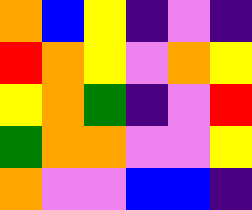[["orange", "blue", "yellow", "indigo", "violet", "indigo"], ["red", "orange", "yellow", "violet", "orange", "yellow"], ["yellow", "orange", "green", "indigo", "violet", "red"], ["green", "orange", "orange", "violet", "violet", "yellow"], ["orange", "violet", "violet", "blue", "blue", "indigo"]]